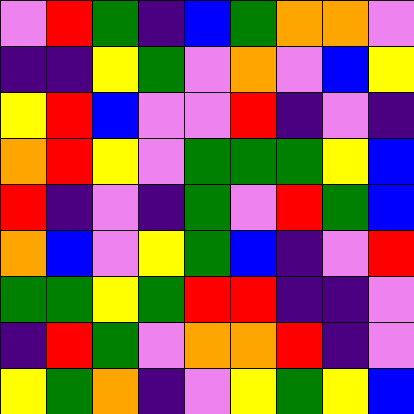[["violet", "red", "green", "indigo", "blue", "green", "orange", "orange", "violet"], ["indigo", "indigo", "yellow", "green", "violet", "orange", "violet", "blue", "yellow"], ["yellow", "red", "blue", "violet", "violet", "red", "indigo", "violet", "indigo"], ["orange", "red", "yellow", "violet", "green", "green", "green", "yellow", "blue"], ["red", "indigo", "violet", "indigo", "green", "violet", "red", "green", "blue"], ["orange", "blue", "violet", "yellow", "green", "blue", "indigo", "violet", "red"], ["green", "green", "yellow", "green", "red", "red", "indigo", "indigo", "violet"], ["indigo", "red", "green", "violet", "orange", "orange", "red", "indigo", "violet"], ["yellow", "green", "orange", "indigo", "violet", "yellow", "green", "yellow", "blue"]]